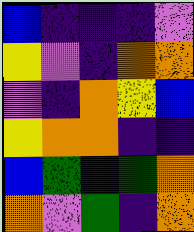[["blue", "indigo", "indigo", "indigo", "violet"], ["yellow", "violet", "indigo", "orange", "orange"], ["violet", "indigo", "orange", "yellow", "blue"], ["yellow", "orange", "orange", "indigo", "indigo"], ["blue", "green", "indigo", "green", "orange"], ["orange", "violet", "green", "indigo", "orange"]]